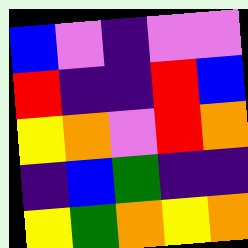[["blue", "violet", "indigo", "violet", "violet"], ["red", "indigo", "indigo", "red", "blue"], ["yellow", "orange", "violet", "red", "orange"], ["indigo", "blue", "green", "indigo", "indigo"], ["yellow", "green", "orange", "yellow", "orange"]]